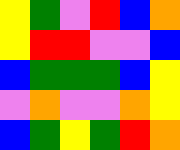[["yellow", "green", "violet", "red", "blue", "orange"], ["yellow", "red", "red", "violet", "violet", "blue"], ["blue", "green", "green", "green", "blue", "yellow"], ["violet", "orange", "violet", "violet", "orange", "yellow"], ["blue", "green", "yellow", "green", "red", "orange"]]